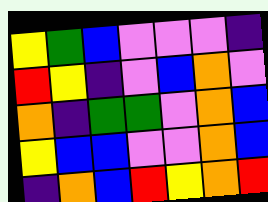[["yellow", "green", "blue", "violet", "violet", "violet", "indigo"], ["red", "yellow", "indigo", "violet", "blue", "orange", "violet"], ["orange", "indigo", "green", "green", "violet", "orange", "blue"], ["yellow", "blue", "blue", "violet", "violet", "orange", "blue"], ["indigo", "orange", "blue", "red", "yellow", "orange", "red"]]